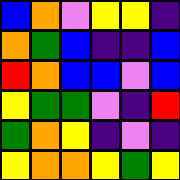[["blue", "orange", "violet", "yellow", "yellow", "indigo"], ["orange", "green", "blue", "indigo", "indigo", "blue"], ["red", "orange", "blue", "blue", "violet", "blue"], ["yellow", "green", "green", "violet", "indigo", "red"], ["green", "orange", "yellow", "indigo", "violet", "indigo"], ["yellow", "orange", "orange", "yellow", "green", "yellow"]]